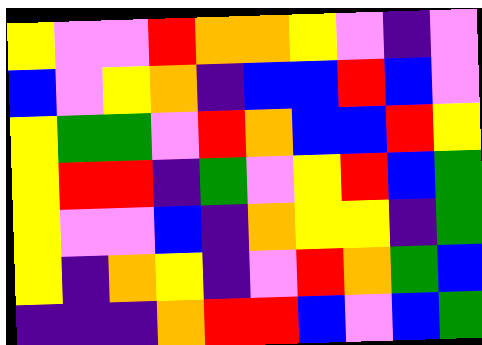[["yellow", "violet", "violet", "red", "orange", "orange", "yellow", "violet", "indigo", "violet"], ["blue", "violet", "yellow", "orange", "indigo", "blue", "blue", "red", "blue", "violet"], ["yellow", "green", "green", "violet", "red", "orange", "blue", "blue", "red", "yellow"], ["yellow", "red", "red", "indigo", "green", "violet", "yellow", "red", "blue", "green"], ["yellow", "violet", "violet", "blue", "indigo", "orange", "yellow", "yellow", "indigo", "green"], ["yellow", "indigo", "orange", "yellow", "indigo", "violet", "red", "orange", "green", "blue"], ["indigo", "indigo", "indigo", "orange", "red", "red", "blue", "violet", "blue", "green"]]